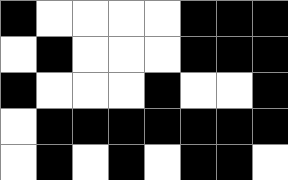[["black", "white", "white", "white", "white", "black", "black", "black"], ["white", "black", "white", "white", "white", "black", "black", "black"], ["black", "white", "white", "white", "black", "white", "white", "black"], ["white", "black", "black", "black", "black", "black", "black", "black"], ["white", "black", "white", "black", "white", "black", "black", "white"]]